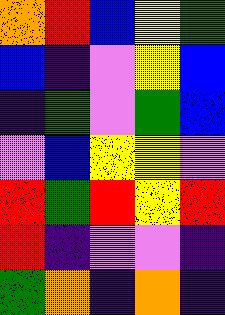[["orange", "red", "blue", "yellow", "green"], ["blue", "indigo", "violet", "yellow", "blue"], ["indigo", "green", "violet", "green", "blue"], ["violet", "blue", "yellow", "yellow", "violet"], ["red", "green", "red", "yellow", "red"], ["red", "indigo", "violet", "violet", "indigo"], ["green", "orange", "indigo", "orange", "indigo"]]